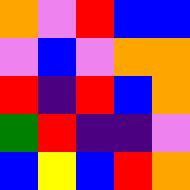[["orange", "violet", "red", "blue", "blue"], ["violet", "blue", "violet", "orange", "orange"], ["red", "indigo", "red", "blue", "orange"], ["green", "red", "indigo", "indigo", "violet"], ["blue", "yellow", "blue", "red", "orange"]]